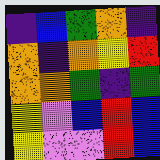[["indigo", "blue", "green", "orange", "indigo"], ["orange", "indigo", "orange", "yellow", "red"], ["orange", "orange", "green", "indigo", "green"], ["yellow", "violet", "blue", "red", "blue"], ["yellow", "violet", "violet", "red", "blue"]]